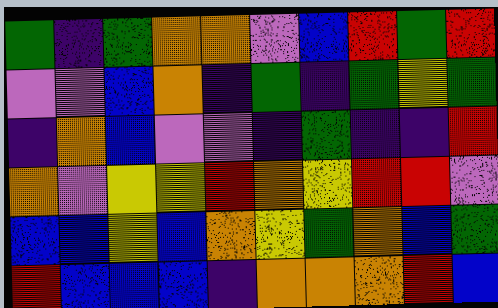[["green", "indigo", "green", "orange", "orange", "violet", "blue", "red", "green", "red"], ["violet", "violet", "blue", "orange", "indigo", "green", "indigo", "green", "yellow", "green"], ["indigo", "orange", "blue", "violet", "violet", "indigo", "green", "indigo", "indigo", "red"], ["orange", "violet", "yellow", "yellow", "red", "orange", "yellow", "red", "red", "violet"], ["blue", "blue", "yellow", "blue", "orange", "yellow", "green", "orange", "blue", "green"], ["red", "blue", "blue", "blue", "indigo", "orange", "orange", "orange", "red", "blue"]]